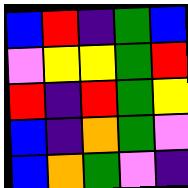[["blue", "red", "indigo", "green", "blue"], ["violet", "yellow", "yellow", "green", "red"], ["red", "indigo", "red", "green", "yellow"], ["blue", "indigo", "orange", "green", "violet"], ["blue", "orange", "green", "violet", "indigo"]]